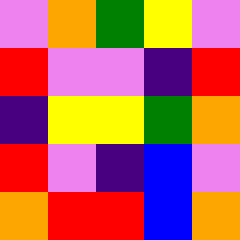[["violet", "orange", "green", "yellow", "violet"], ["red", "violet", "violet", "indigo", "red"], ["indigo", "yellow", "yellow", "green", "orange"], ["red", "violet", "indigo", "blue", "violet"], ["orange", "red", "red", "blue", "orange"]]